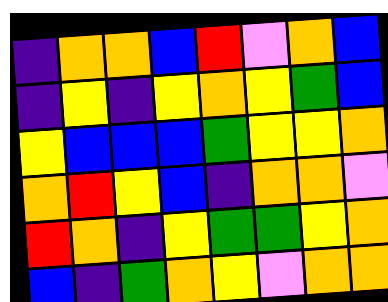[["indigo", "orange", "orange", "blue", "red", "violet", "orange", "blue"], ["indigo", "yellow", "indigo", "yellow", "orange", "yellow", "green", "blue"], ["yellow", "blue", "blue", "blue", "green", "yellow", "yellow", "orange"], ["orange", "red", "yellow", "blue", "indigo", "orange", "orange", "violet"], ["red", "orange", "indigo", "yellow", "green", "green", "yellow", "orange"], ["blue", "indigo", "green", "orange", "yellow", "violet", "orange", "orange"]]